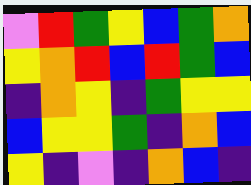[["violet", "red", "green", "yellow", "blue", "green", "orange"], ["yellow", "orange", "red", "blue", "red", "green", "blue"], ["indigo", "orange", "yellow", "indigo", "green", "yellow", "yellow"], ["blue", "yellow", "yellow", "green", "indigo", "orange", "blue"], ["yellow", "indigo", "violet", "indigo", "orange", "blue", "indigo"]]